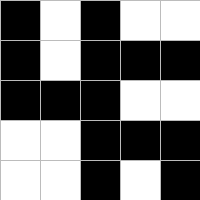[["black", "white", "black", "white", "white"], ["black", "white", "black", "black", "black"], ["black", "black", "black", "white", "white"], ["white", "white", "black", "black", "black"], ["white", "white", "black", "white", "black"]]